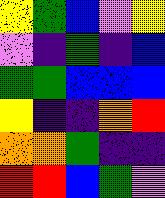[["yellow", "green", "blue", "violet", "yellow"], ["violet", "indigo", "green", "indigo", "blue"], ["green", "green", "blue", "blue", "blue"], ["yellow", "indigo", "indigo", "orange", "red"], ["orange", "orange", "green", "indigo", "indigo"], ["red", "red", "blue", "green", "violet"]]